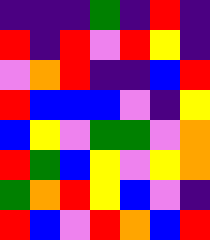[["indigo", "indigo", "indigo", "green", "indigo", "red", "indigo"], ["red", "indigo", "red", "violet", "red", "yellow", "indigo"], ["violet", "orange", "red", "indigo", "indigo", "blue", "red"], ["red", "blue", "blue", "blue", "violet", "indigo", "yellow"], ["blue", "yellow", "violet", "green", "green", "violet", "orange"], ["red", "green", "blue", "yellow", "violet", "yellow", "orange"], ["green", "orange", "red", "yellow", "blue", "violet", "indigo"], ["red", "blue", "violet", "red", "orange", "blue", "red"]]